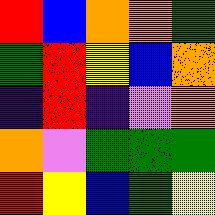[["red", "blue", "orange", "orange", "green"], ["green", "red", "yellow", "blue", "orange"], ["indigo", "red", "indigo", "violet", "orange"], ["orange", "violet", "green", "green", "green"], ["red", "yellow", "blue", "green", "yellow"]]